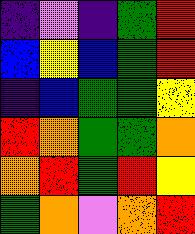[["indigo", "violet", "indigo", "green", "red"], ["blue", "yellow", "blue", "green", "red"], ["indigo", "blue", "green", "green", "yellow"], ["red", "orange", "green", "green", "orange"], ["orange", "red", "green", "red", "yellow"], ["green", "orange", "violet", "orange", "red"]]